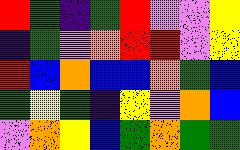[["red", "green", "indigo", "green", "red", "violet", "violet", "yellow"], ["indigo", "green", "violet", "orange", "red", "red", "violet", "yellow"], ["red", "blue", "orange", "blue", "blue", "orange", "green", "blue"], ["green", "yellow", "green", "indigo", "yellow", "violet", "orange", "blue"], ["violet", "orange", "yellow", "blue", "green", "orange", "green", "green"]]